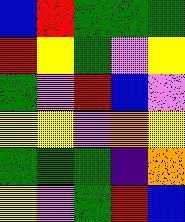[["blue", "red", "green", "green", "green"], ["red", "yellow", "green", "violet", "yellow"], ["green", "violet", "red", "blue", "violet"], ["yellow", "yellow", "violet", "orange", "yellow"], ["green", "green", "green", "indigo", "orange"], ["yellow", "violet", "green", "red", "blue"]]